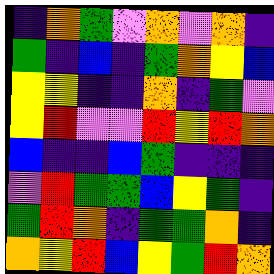[["indigo", "orange", "green", "violet", "orange", "violet", "orange", "indigo"], ["green", "indigo", "blue", "indigo", "green", "orange", "yellow", "blue"], ["yellow", "yellow", "indigo", "indigo", "orange", "indigo", "green", "violet"], ["yellow", "red", "violet", "violet", "red", "yellow", "red", "orange"], ["blue", "indigo", "indigo", "blue", "green", "indigo", "indigo", "indigo"], ["violet", "red", "green", "green", "blue", "yellow", "green", "indigo"], ["green", "red", "orange", "indigo", "green", "green", "orange", "indigo"], ["orange", "yellow", "red", "blue", "yellow", "green", "red", "orange"]]